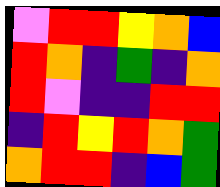[["violet", "red", "red", "yellow", "orange", "blue"], ["red", "orange", "indigo", "green", "indigo", "orange"], ["red", "violet", "indigo", "indigo", "red", "red"], ["indigo", "red", "yellow", "red", "orange", "green"], ["orange", "red", "red", "indigo", "blue", "green"]]